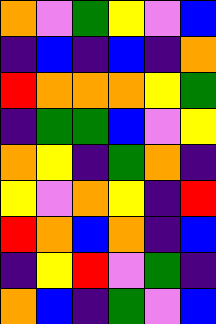[["orange", "violet", "green", "yellow", "violet", "blue"], ["indigo", "blue", "indigo", "blue", "indigo", "orange"], ["red", "orange", "orange", "orange", "yellow", "green"], ["indigo", "green", "green", "blue", "violet", "yellow"], ["orange", "yellow", "indigo", "green", "orange", "indigo"], ["yellow", "violet", "orange", "yellow", "indigo", "red"], ["red", "orange", "blue", "orange", "indigo", "blue"], ["indigo", "yellow", "red", "violet", "green", "indigo"], ["orange", "blue", "indigo", "green", "violet", "blue"]]